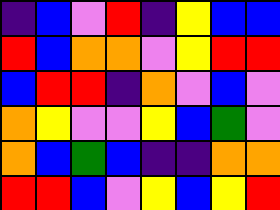[["indigo", "blue", "violet", "red", "indigo", "yellow", "blue", "blue"], ["red", "blue", "orange", "orange", "violet", "yellow", "red", "red"], ["blue", "red", "red", "indigo", "orange", "violet", "blue", "violet"], ["orange", "yellow", "violet", "violet", "yellow", "blue", "green", "violet"], ["orange", "blue", "green", "blue", "indigo", "indigo", "orange", "orange"], ["red", "red", "blue", "violet", "yellow", "blue", "yellow", "red"]]